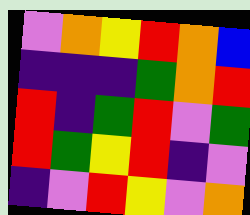[["violet", "orange", "yellow", "red", "orange", "blue"], ["indigo", "indigo", "indigo", "green", "orange", "red"], ["red", "indigo", "green", "red", "violet", "green"], ["red", "green", "yellow", "red", "indigo", "violet"], ["indigo", "violet", "red", "yellow", "violet", "orange"]]